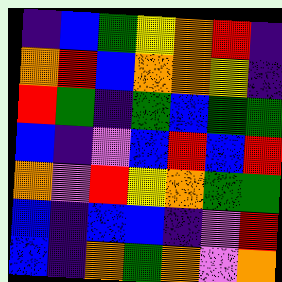[["indigo", "blue", "green", "yellow", "orange", "red", "indigo"], ["orange", "red", "blue", "orange", "orange", "yellow", "indigo"], ["red", "green", "indigo", "green", "blue", "green", "green"], ["blue", "indigo", "violet", "blue", "red", "blue", "red"], ["orange", "violet", "red", "yellow", "orange", "green", "green"], ["blue", "indigo", "blue", "blue", "indigo", "violet", "red"], ["blue", "indigo", "orange", "green", "orange", "violet", "orange"]]